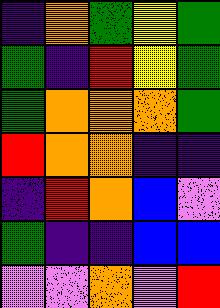[["indigo", "orange", "green", "yellow", "green"], ["green", "indigo", "red", "yellow", "green"], ["green", "orange", "orange", "orange", "green"], ["red", "orange", "orange", "indigo", "indigo"], ["indigo", "red", "orange", "blue", "violet"], ["green", "indigo", "indigo", "blue", "blue"], ["violet", "violet", "orange", "violet", "red"]]